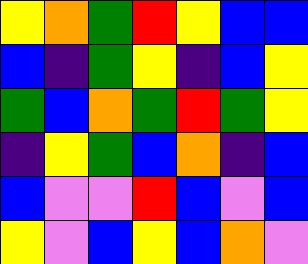[["yellow", "orange", "green", "red", "yellow", "blue", "blue"], ["blue", "indigo", "green", "yellow", "indigo", "blue", "yellow"], ["green", "blue", "orange", "green", "red", "green", "yellow"], ["indigo", "yellow", "green", "blue", "orange", "indigo", "blue"], ["blue", "violet", "violet", "red", "blue", "violet", "blue"], ["yellow", "violet", "blue", "yellow", "blue", "orange", "violet"]]